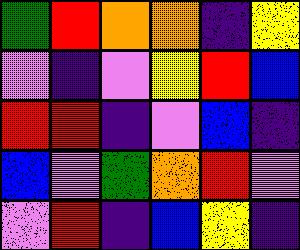[["green", "red", "orange", "orange", "indigo", "yellow"], ["violet", "indigo", "violet", "yellow", "red", "blue"], ["red", "red", "indigo", "violet", "blue", "indigo"], ["blue", "violet", "green", "orange", "red", "violet"], ["violet", "red", "indigo", "blue", "yellow", "indigo"]]